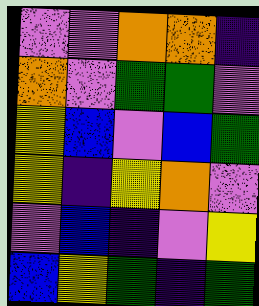[["violet", "violet", "orange", "orange", "indigo"], ["orange", "violet", "green", "green", "violet"], ["yellow", "blue", "violet", "blue", "green"], ["yellow", "indigo", "yellow", "orange", "violet"], ["violet", "blue", "indigo", "violet", "yellow"], ["blue", "yellow", "green", "indigo", "green"]]